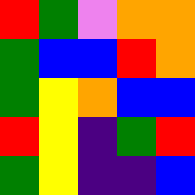[["red", "green", "violet", "orange", "orange"], ["green", "blue", "blue", "red", "orange"], ["green", "yellow", "orange", "blue", "blue"], ["red", "yellow", "indigo", "green", "red"], ["green", "yellow", "indigo", "indigo", "blue"]]